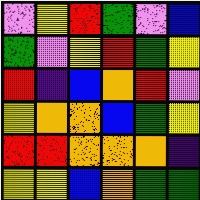[["violet", "yellow", "red", "green", "violet", "blue"], ["green", "violet", "yellow", "red", "green", "yellow"], ["red", "indigo", "blue", "orange", "red", "violet"], ["yellow", "orange", "orange", "blue", "green", "yellow"], ["red", "red", "orange", "orange", "orange", "indigo"], ["yellow", "yellow", "blue", "orange", "green", "green"]]